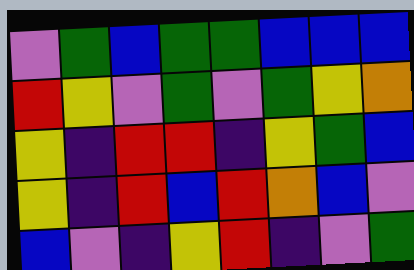[["violet", "green", "blue", "green", "green", "blue", "blue", "blue"], ["red", "yellow", "violet", "green", "violet", "green", "yellow", "orange"], ["yellow", "indigo", "red", "red", "indigo", "yellow", "green", "blue"], ["yellow", "indigo", "red", "blue", "red", "orange", "blue", "violet"], ["blue", "violet", "indigo", "yellow", "red", "indigo", "violet", "green"]]